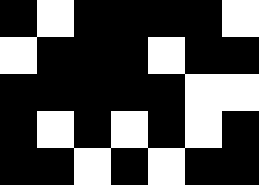[["black", "white", "black", "black", "black", "black", "white"], ["white", "black", "black", "black", "white", "black", "black"], ["black", "black", "black", "black", "black", "white", "white"], ["black", "white", "black", "white", "black", "white", "black"], ["black", "black", "white", "black", "white", "black", "black"]]